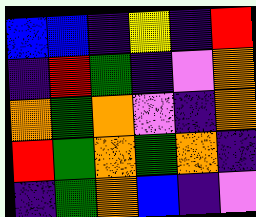[["blue", "blue", "indigo", "yellow", "indigo", "red"], ["indigo", "red", "green", "indigo", "violet", "orange"], ["orange", "green", "orange", "violet", "indigo", "orange"], ["red", "green", "orange", "green", "orange", "indigo"], ["indigo", "green", "orange", "blue", "indigo", "violet"]]